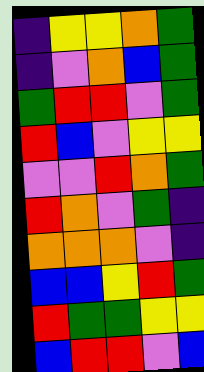[["indigo", "yellow", "yellow", "orange", "green"], ["indigo", "violet", "orange", "blue", "green"], ["green", "red", "red", "violet", "green"], ["red", "blue", "violet", "yellow", "yellow"], ["violet", "violet", "red", "orange", "green"], ["red", "orange", "violet", "green", "indigo"], ["orange", "orange", "orange", "violet", "indigo"], ["blue", "blue", "yellow", "red", "green"], ["red", "green", "green", "yellow", "yellow"], ["blue", "red", "red", "violet", "blue"]]